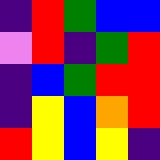[["indigo", "red", "green", "blue", "blue"], ["violet", "red", "indigo", "green", "red"], ["indigo", "blue", "green", "red", "red"], ["indigo", "yellow", "blue", "orange", "red"], ["red", "yellow", "blue", "yellow", "indigo"]]